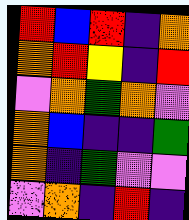[["red", "blue", "red", "indigo", "orange"], ["orange", "red", "yellow", "indigo", "red"], ["violet", "orange", "green", "orange", "violet"], ["orange", "blue", "indigo", "indigo", "green"], ["orange", "indigo", "green", "violet", "violet"], ["violet", "orange", "indigo", "red", "indigo"]]